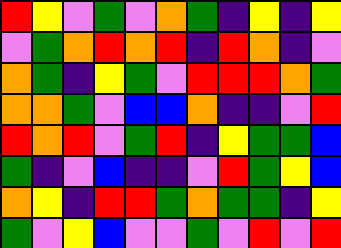[["red", "yellow", "violet", "green", "violet", "orange", "green", "indigo", "yellow", "indigo", "yellow"], ["violet", "green", "orange", "red", "orange", "red", "indigo", "red", "orange", "indigo", "violet"], ["orange", "green", "indigo", "yellow", "green", "violet", "red", "red", "red", "orange", "green"], ["orange", "orange", "green", "violet", "blue", "blue", "orange", "indigo", "indigo", "violet", "red"], ["red", "orange", "red", "violet", "green", "red", "indigo", "yellow", "green", "green", "blue"], ["green", "indigo", "violet", "blue", "indigo", "indigo", "violet", "red", "green", "yellow", "blue"], ["orange", "yellow", "indigo", "red", "red", "green", "orange", "green", "green", "indigo", "yellow"], ["green", "violet", "yellow", "blue", "violet", "violet", "green", "violet", "red", "violet", "red"]]